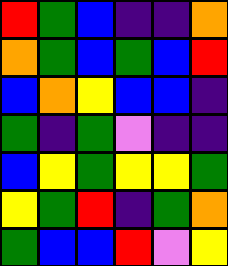[["red", "green", "blue", "indigo", "indigo", "orange"], ["orange", "green", "blue", "green", "blue", "red"], ["blue", "orange", "yellow", "blue", "blue", "indigo"], ["green", "indigo", "green", "violet", "indigo", "indigo"], ["blue", "yellow", "green", "yellow", "yellow", "green"], ["yellow", "green", "red", "indigo", "green", "orange"], ["green", "blue", "blue", "red", "violet", "yellow"]]